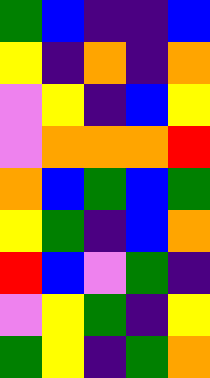[["green", "blue", "indigo", "indigo", "blue"], ["yellow", "indigo", "orange", "indigo", "orange"], ["violet", "yellow", "indigo", "blue", "yellow"], ["violet", "orange", "orange", "orange", "red"], ["orange", "blue", "green", "blue", "green"], ["yellow", "green", "indigo", "blue", "orange"], ["red", "blue", "violet", "green", "indigo"], ["violet", "yellow", "green", "indigo", "yellow"], ["green", "yellow", "indigo", "green", "orange"]]